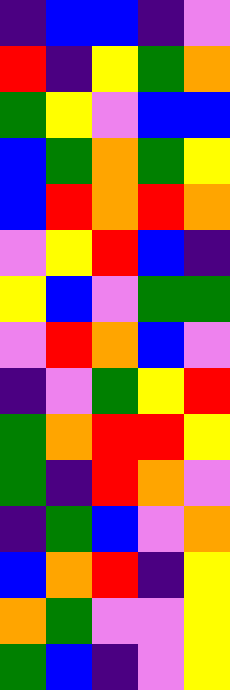[["indigo", "blue", "blue", "indigo", "violet"], ["red", "indigo", "yellow", "green", "orange"], ["green", "yellow", "violet", "blue", "blue"], ["blue", "green", "orange", "green", "yellow"], ["blue", "red", "orange", "red", "orange"], ["violet", "yellow", "red", "blue", "indigo"], ["yellow", "blue", "violet", "green", "green"], ["violet", "red", "orange", "blue", "violet"], ["indigo", "violet", "green", "yellow", "red"], ["green", "orange", "red", "red", "yellow"], ["green", "indigo", "red", "orange", "violet"], ["indigo", "green", "blue", "violet", "orange"], ["blue", "orange", "red", "indigo", "yellow"], ["orange", "green", "violet", "violet", "yellow"], ["green", "blue", "indigo", "violet", "yellow"]]